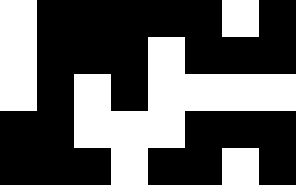[["white", "black", "black", "black", "black", "black", "white", "black"], ["white", "black", "black", "black", "white", "black", "black", "black"], ["white", "black", "white", "black", "white", "white", "white", "white"], ["black", "black", "white", "white", "white", "black", "black", "black"], ["black", "black", "black", "white", "black", "black", "white", "black"]]